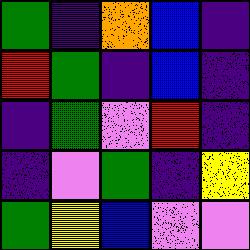[["green", "indigo", "orange", "blue", "indigo"], ["red", "green", "indigo", "blue", "indigo"], ["indigo", "green", "violet", "red", "indigo"], ["indigo", "violet", "green", "indigo", "yellow"], ["green", "yellow", "blue", "violet", "violet"]]